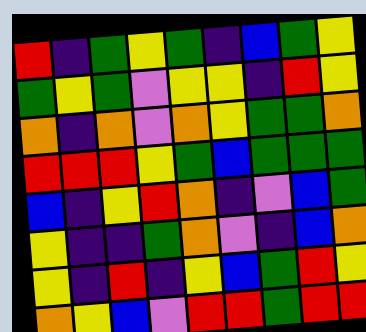[["red", "indigo", "green", "yellow", "green", "indigo", "blue", "green", "yellow"], ["green", "yellow", "green", "violet", "yellow", "yellow", "indigo", "red", "yellow"], ["orange", "indigo", "orange", "violet", "orange", "yellow", "green", "green", "orange"], ["red", "red", "red", "yellow", "green", "blue", "green", "green", "green"], ["blue", "indigo", "yellow", "red", "orange", "indigo", "violet", "blue", "green"], ["yellow", "indigo", "indigo", "green", "orange", "violet", "indigo", "blue", "orange"], ["yellow", "indigo", "red", "indigo", "yellow", "blue", "green", "red", "yellow"], ["orange", "yellow", "blue", "violet", "red", "red", "green", "red", "red"]]